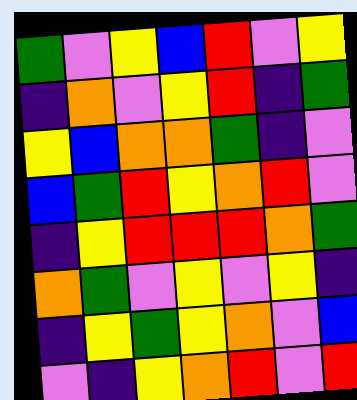[["green", "violet", "yellow", "blue", "red", "violet", "yellow"], ["indigo", "orange", "violet", "yellow", "red", "indigo", "green"], ["yellow", "blue", "orange", "orange", "green", "indigo", "violet"], ["blue", "green", "red", "yellow", "orange", "red", "violet"], ["indigo", "yellow", "red", "red", "red", "orange", "green"], ["orange", "green", "violet", "yellow", "violet", "yellow", "indigo"], ["indigo", "yellow", "green", "yellow", "orange", "violet", "blue"], ["violet", "indigo", "yellow", "orange", "red", "violet", "red"]]